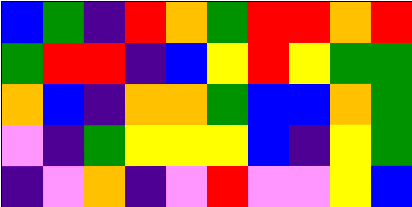[["blue", "green", "indigo", "red", "orange", "green", "red", "red", "orange", "red"], ["green", "red", "red", "indigo", "blue", "yellow", "red", "yellow", "green", "green"], ["orange", "blue", "indigo", "orange", "orange", "green", "blue", "blue", "orange", "green"], ["violet", "indigo", "green", "yellow", "yellow", "yellow", "blue", "indigo", "yellow", "green"], ["indigo", "violet", "orange", "indigo", "violet", "red", "violet", "violet", "yellow", "blue"]]